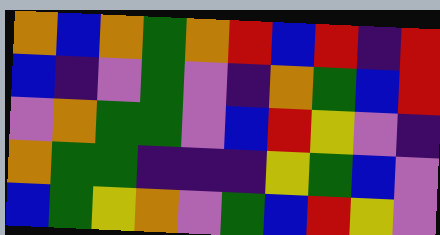[["orange", "blue", "orange", "green", "orange", "red", "blue", "red", "indigo", "red"], ["blue", "indigo", "violet", "green", "violet", "indigo", "orange", "green", "blue", "red"], ["violet", "orange", "green", "green", "violet", "blue", "red", "yellow", "violet", "indigo"], ["orange", "green", "green", "indigo", "indigo", "indigo", "yellow", "green", "blue", "violet"], ["blue", "green", "yellow", "orange", "violet", "green", "blue", "red", "yellow", "violet"]]